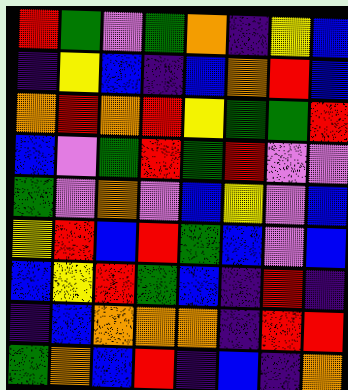[["red", "green", "violet", "green", "orange", "indigo", "yellow", "blue"], ["indigo", "yellow", "blue", "indigo", "blue", "orange", "red", "blue"], ["orange", "red", "orange", "red", "yellow", "green", "green", "red"], ["blue", "violet", "green", "red", "green", "red", "violet", "violet"], ["green", "violet", "orange", "violet", "blue", "yellow", "violet", "blue"], ["yellow", "red", "blue", "red", "green", "blue", "violet", "blue"], ["blue", "yellow", "red", "green", "blue", "indigo", "red", "indigo"], ["indigo", "blue", "orange", "orange", "orange", "indigo", "red", "red"], ["green", "orange", "blue", "red", "indigo", "blue", "indigo", "orange"]]